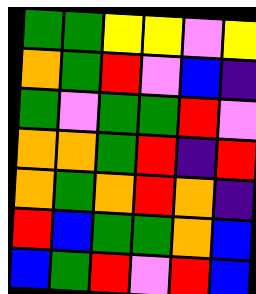[["green", "green", "yellow", "yellow", "violet", "yellow"], ["orange", "green", "red", "violet", "blue", "indigo"], ["green", "violet", "green", "green", "red", "violet"], ["orange", "orange", "green", "red", "indigo", "red"], ["orange", "green", "orange", "red", "orange", "indigo"], ["red", "blue", "green", "green", "orange", "blue"], ["blue", "green", "red", "violet", "red", "blue"]]